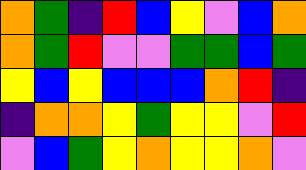[["orange", "green", "indigo", "red", "blue", "yellow", "violet", "blue", "orange"], ["orange", "green", "red", "violet", "violet", "green", "green", "blue", "green"], ["yellow", "blue", "yellow", "blue", "blue", "blue", "orange", "red", "indigo"], ["indigo", "orange", "orange", "yellow", "green", "yellow", "yellow", "violet", "red"], ["violet", "blue", "green", "yellow", "orange", "yellow", "yellow", "orange", "violet"]]